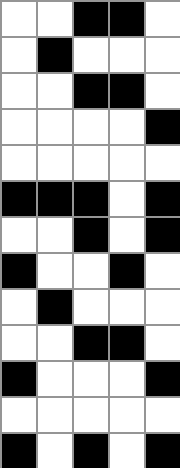[["white", "white", "black", "black", "white"], ["white", "black", "white", "white", "white"], ["white", "white", "black", "black", "white"], ["white", "white", "white", "white", "black"], ["white", "white", "white", "white", "white"], ["black", "black", "black", "white", "black"], ["white", "white", "black", "white", "black"], ["black", "white", "white", "black", "white"], ["white", "black", "white", "white", "white"], ["white", "white", "black", "black", "white"], ["black", "white", "white", "white", "black"], ["white", "white", "white", "white", "white"], ["black", "white", "black", "white", "black"]]